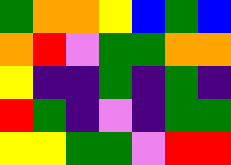[["green", "orange", "orange", "yellow", "blue", "green", "blue"], ["orange", "red", "violet", "green", "green", "orange", "orange"], ["yellow", "indigo", "indigo", "green", "indigo", "green", "indigo"], ["red", "green", "indigo", "violet", "indigo", "green", "green"], ["yellow", "yellow", "green", "green", "violet", "red", "red"]]